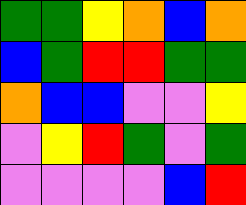[["green", "green", "yellow", "orange", "blue", "orange"], ["blue", "green", "red", "red", "green", "green"], ["orange", "blue", "blue", "violet", "violet", "yellow"], ["violet", "yellow", "red", "green", "violet", "green"], ["violet", "violet", "violet", "violet", "blue", "red"]]